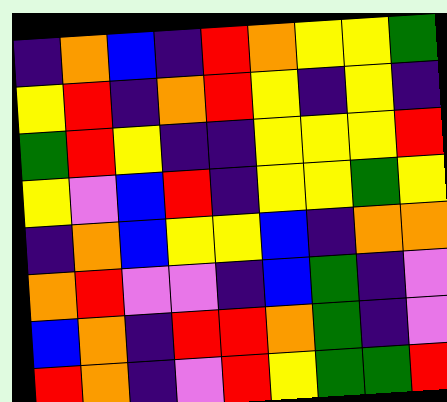[["indigo", "orange", "blue", "indigo", "red", "orange", "yellow", "yellow", "green"], ["yellow", "red", "indigo", "orange", "red", "yellow", "indigo", "yellow", "indigo"], ["green", "red", "yellow", "indigo", "indigo", "yellow", "yellow", "yellow", "red"], ["yellow", "violet", "blue", "red", "indigo", "yellow", "yellow", "green", "yellow"], ["indigo", "orange", "blue", "yellow", "yellow", "blue", "indigo", "orange", "orange"], ["orange", "red", "violet", "violet", "indigo", "blue", "green", "indigo", "violet"], ["blue", "orange", "indigo", "red", "red", "orange", "green", "indigo", "violet"], ["red", "orange", "indigo", "violet", "red", "yellow", "green", "green", "red"]]